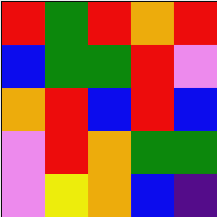[["red", "green", "red", "orange", "red"], ["blue", "green", "green", "red", "violet"], ["orange", "red", "blue", "red", "blue"], ["violet", "red", "orange", "green", "green"], ["violet", "yellow", "orange", "blue", "indigo"]]